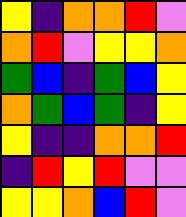[["yellow", "indigo", "orange", "orange", "red", "violet"], ["orange", "red", "violet", "yellow", "yellow", "orange"], ["green", "blue", "indigo", "green", "blue", "yellow"], ["orange", "green", "blue", "green", "indigo", "yellow"], ["yellow", "indigo", "indigo", "orange", "orange", "red"], ["indigo", "red", "yellow", "red", "violet", "violet"], ["yellow", "yellow", "orange", "blue", "red", "violet"]]